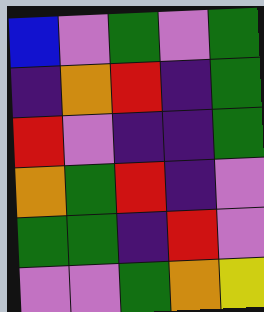[["blue", "violet", "green", "violet", "green"], ["indigo", "orange", "red", "indigo", "green"], ["red", "violet", "indigo", "indigo", "green"], ["orange", "green", "red", "indigo", "violet"], ["green", "green", "indigo", "red", "violet"], ["violet", "violet", "green", "orange", "yellow"]]